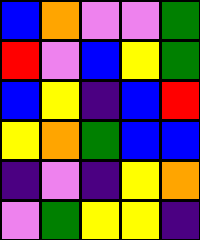[["blue", "orange", "violet", "violet", "green"], ["red", "violet", "blue", "yellow", "green"], ["blue", "yellow", "indigo", "blue", "red"], ["yellow", "orange", "green", "blue", "blue"], ["indigo", "violet", "indigo", "yellow", "orange"], ["violet", "green", "yellow", "yellow", "indigo"]]